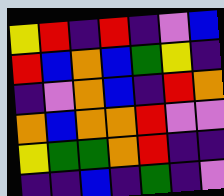[["yellow", "red", "indigo", "red", "indigo", "violet", "blue"], ["red", "blue", "orange", "blue", "green", "yellow", "indigo"], ["indigo", "violet", "orange", "blue", "indigo", "red", "orange"], ["orange", "blue", "orange", "orange", "red", "violet", "violet"], ["yellow", "green", "green", "orange", "red", "indigo", "indigo"], ["indigo", "indigo", "blue", "indigo", "green", "indigo", "violet"]]